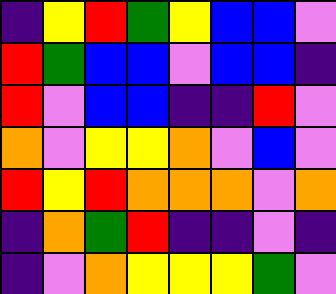[["indigo", "yellow", "red", "green", "yellow", "blue", "blue", "violet"], ["red", "green", "blue", "blue", "violet", "blue", "blue", "indigo"], ["red", "violet", "blue", "blue", "indigo", "indigo", "red", "violet"], ["orange", "violet", "yellow", "yellow", "orange", "violet", "blue", "violet"], ["red", "yellow", "red", "orange", "orange", "orange", "violet", "orange"], ["indigo", "orange", "green", "red", "indigo", "indigo", "violet", "indigo"], ["indigo", "violet", "orange", "yellow", "yellow", "yellow", "green", "violet"]]